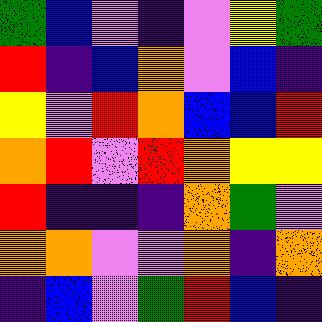[["green", "blue", "violet", "indigo", "violet", "yellow", "green"], ["red", "indigo", "blue", "orange", "violet", "blue", "indigo"], ["yellow", "violet", "red", "orange", "blue", "blue", "red"], ["orange", "red", "violet", "red", "orange", "yellow", "yellow"], ["red", "indigo", "indigo", "indigo", "orange", "green", "violet"], ["orange", "orange", "violet", "violet", "orange", "indigo", "orange"], ["indigo", "blue", "violet", "green", "red", "blue", "indigo"]]